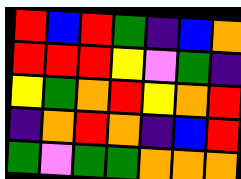[["red", "blue", "red", "green", "indigo", "blue", "orange"], ["red", "red", "red", "yellow", "violet", "green", "indigo"], ["yellow", "green", "orange", "red", "yellow", "orange", "red"], ["indigo", "orange", "red", "orange", "indigo", "blue", "red"], ["green", "violet", "green", "green", "orange", "orange", "orange"]]